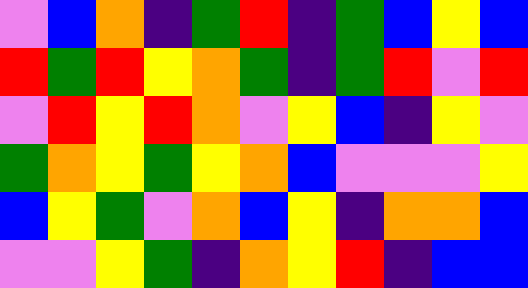[["violet", "blue", "orange", "indigo", "green", "red", "indigo", "green", "blue", "yellow", "blue"], ["red", "green", "red", "yellow", "orange", "green", "indigo", "green", "red", "violet", "red"], ["violet", "red", "yellow", "red", "orange", "violet", "yellow", "blue", "indigo", "yellow", "violet"], ["green", "orange", "yellow", "green", "yellow", "orange", "blue", "violet", "violet", "violet", "yellow"], ["blue", "yellow", "green", "violet", "orange", "blue", "yellow", "indigo", "orange", "orange", "blue"], ["violet", "violet", "yellow", "green", "indigo", "orange", "yellow", "red", "indigo", "blue", "blue"]]